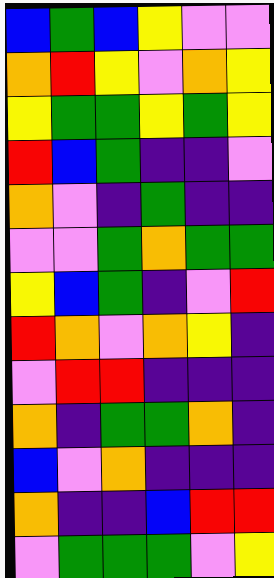[["blue", "green", "blue", "yellow", "violet", "violet"], ["orange", "red", "yellow", "violet", "orange", "yellow"], ["yellow", "green", "green", "yellow", "green", "yellow"], ["red", "blue", "green", "indigo", "indigo", "violet"], ["orange", "violet", "indigo", "green", "indigo", "indigo"], ["violet", "violet", "green", "orange", "green", "green"], ["yellow", "blue", "green", "indigo", "violet", "red"], ["red", "orange", "violet", "orange", "yellow", "indigo"], ["violet", "red", "red", "indigo", "indigo", "indigo"], ["orange", "indigo", "green", "green", "orange", "indigo"], ["blue", "violet", "orange", "indigo", "indigo", "indigo"], ["orange", "indigo", "indigo", "blue", "red", "red"], ["violet", "green", "green", "green", "violet", "yellow"]]